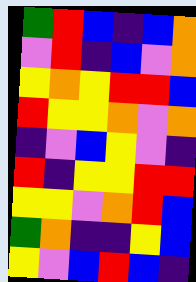[["green", "red", "blue", "indigo", "blue", "orange"], ["violet", "red", "indigo", "blue", "violet", "orange"], ["yellow", "orange", "yellow", "red", "red", "blue"], ["red", "yellow", "yellow", "orange", "violet", "orange"], ["indigo", "violet", "blue", "yellow", "violet", "indigo"], ["red", "indigo", "yellow", "yellow", "red", "red"], ["yellow", "yellow", "violet", "orange", "red", "blue"], ["green", "orange", "indigo", "indigo", "yellow", "blue"], ["yellow", "violet", "blue", "red", "blue", "indigo"]]